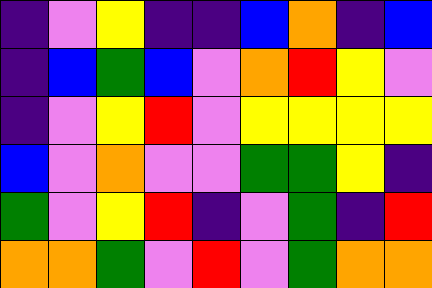[["indigo", "violet", "yellow", "indigo", "indigo", "blue", "orange", "indigo", "blue"], ["indigo", "blue", "green", "blue", "violet", "orange", "red", "yellow", "violet"], ["indigo", "violet", "yellow", "red", "violet", "yellow", "yellow", "yellow", "yellow"], ["blue", "violet", "orange", "violet", "violet", "green", "green", "yellow", "indigo"], ["green", "violet", "yellow", "red", "indigo", "violet", "green", "indigo", "red"], ["orange", "orange", "green", "violet", "red", "violet", "green", "orange", "orange"]]